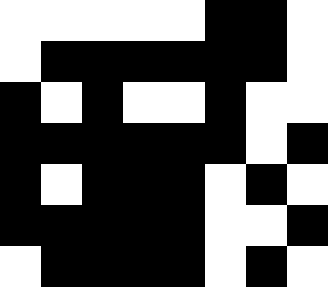[["white", "white", "white", "white", "white", "black", "black", "white"], ["white", "black", "black", "black", "black", "black", "black", "white"], ["black", "white", "black", "white", "white", "black", "white", "white"], ["black", "black", "black", "black", "black", "black", "white", "black"], ["black", "white", "black", "black", "black", "white", "black", "white"], ["black", "black", "black", "black", "black", "white", "white", "black"], ["white", "black", "black", "black", "black", "white", "black", "white"]]